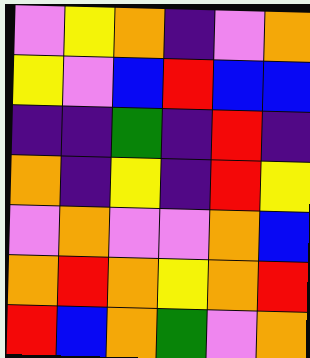[["violet", "yellow", "orange", "indigo", "violet", "orange"], ["yellow", "violet", "blue", "red", "blue", "blue"], ["indigo", "indigo", "green", "indigo", "red", "indigo"], ["orange", "indigo", "yellow", "indigo", "red", "yellow"], ["violet", "orange", "violet", "violet", "orange", "blue"], ["orange", "red", "orange", "yellow", "orange", "red"], ["red", "blue", "orange", "green", "violet", "orange"]]